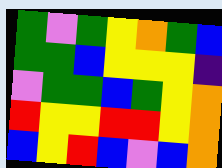[["green", "violet", "green", "yellow", "orange", "green", "blue"], ["green", "green", "blue", "yellow", "yellow", "yellow", "indigo"], ["violet", "green", "green", "blue", "green", "yellow", "orange"], ["red", "yellow", "yellow", "red", "red", "yellow", "orange"], ["blue", "yellow", "red", "blue", "violet", "blue", "orange"]]